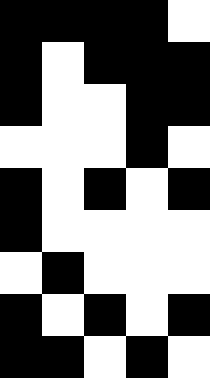[["black", "black", "black", "black", "white"], ["black", "white", "black", "black", "black"], ["black", "white", "white", "black", "black"], ["white", "white", "white", "black", "white"], ["black", "white", "black", "white", "black"], ["black", "white", "white", "white", "white"], ["white", "black", "white", "white", "white"], ["black", "white", "black", "white", "black"], ["black", "black", "white", "black", "white"]]